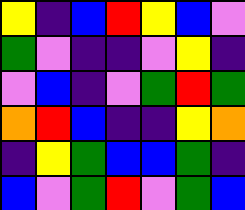[["yellow", "indigo", "blue", "red", "yellow", "blue", "violet"], ["green", "violet", "indigo", "indigo", "violet", "yellow", "indigo"], ["violet", "blue", "indigo", "violet", "green", "red", "green"], ["orange", "red", "blue", "indigo", "indigo", "yellow", "orange"], ["indigo", "yellow", "green", "blue", "blue", "green", "indigo"], ["blue", "violet", "green", "red", "violet", "green", "blue"]]